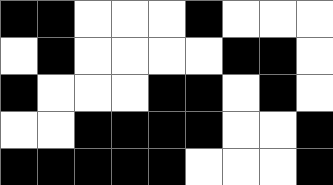[["black", "black", "white", "white", "white", "black", "white", "white", "white"], ["white", "black", "white", "white", "white", "white", "black", "black", "white"], ["black", "white", "white", "white", "black", "black", "white", "black", "white"], ["white", "white", "black", "black", "black", "black", "white", "white", "black"], ["black", "black", "black", "black", "black", "white", "white", "white", "black"]]